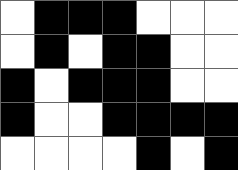[["white", "black", "black", "black", "white", "white", "white"], ["white", "black", "white", "black", "black", "white", "white"], ["black", "white", "black", "black", "black", "white", "white"], ["black", "white", "white", "black", "black", "black", "black"], ["white", "white", "white", "white", "black", "white", "black"]]